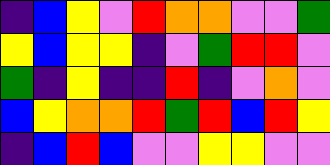[["indigo", "blue", "yellow", "violet", "red", "orange", "orange", "violet", "violet", "green"], ["yellow", "blue", "yellow", "yellow", "indigo", "violet", "green", "red", "red", "violet"], ["green", "indigo", "yellow", "indigo", "indigo", "red", "indigo", "violet", "orange", "violet"], ["blue", "yellow", "orange", "orange", "red", "green", "red", "blue", "red", "yellow"], ["indigo", "blue", "red", "blue", "violet", "violet", "yellow", "yellow", "violet", "violet"]]